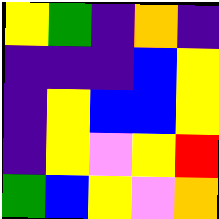[["yellow", "green", "indigo", "orange", "indigo"], ["indigo", "indigo", "indigo", "blue", "yellow"], ["indigo", "yellow", "blue", "blue", "yellow"], ["indigo", "yellow", "violet", "yellow", "red"], ["green", "blue", "yellow", "violet", "orange"]]